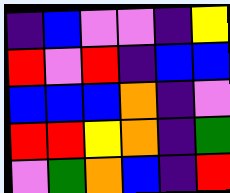[["indigo", "blue", "violet", "violet", "indigo", "yellow"], ["red", "violet", "red", "indigo", "blue", "blue"], ["blue", "blue", "blue", "orange", "indigo", "violet"], ["red", "red", "yellow", "orange", "indigo", "green"], ["violet", "green", "orange", "blue", "indigo", "red"]]